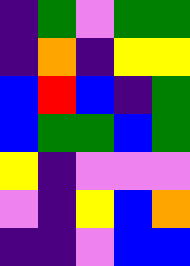[["indigo", "green", "violet", "green", "green"], ["indigo", "orange", "indigo", "yellow", "yellow"], ["blue", "red", "blue", "indigo", "green"], ["blue", "green", "green", "blue", "green"], ["yellow", "indigo", "violet", "violet", "violet"], ["violet", "indigo", "yellow", "blue", "orange"], ["indigo", "indigo", "violet", "blue", "blue"]]